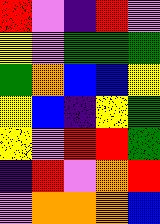[["red", "violet", "indigo", "red", "violet"], ["yellow", "violet", "green", "green", "green"], ["green", "orange", "blue", "blue", "yellow"], ["yellow", "blue", "indigo", "yellow", "green"], ["yellow", "violet", "red", "red", "green"], ["indigo", "red", "violet", "orange", "red"], ["violet", "orange", "orange", "orange", "blue"]]